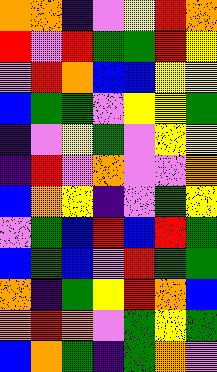[["orange", "orange", "indigo", "violet", "yellow", "red", "orange"], ["red", "violet", "red", "green", "green", "red", "yellow"], ["violet", "red", "orange", "blue", "blue", "yellow", "yellow"], ["blue", "green", "green", "violet", "yellow", "yellow", "green"], ["indigo", "violet", "yellow", "green", "violet", "yellow", "yellow"], ["indigo", "red", "violet", "orange", "violet", "violet", "orange"], ["blue", "orange", "yellow", "indigo", "violet", "green", "yellow"], ["violet", "green", "blue", "red", "blue", "red", "green"], ["blue", "green", "blue", "violet", "red", "green", "green"], ["orange", "indigo", "green", "yellow", "red", "orange", "blue"], ["orange", "red", "orange", "violet", "green", "yellow", "green"], ["blue", "orange", "green", "indigo", "green", "orange", "violet"]]